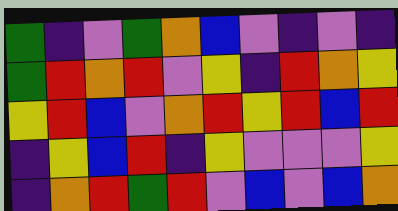[["green", "indigo", "violet", "green", "orange", "blue", "violet", "indigo", "violet", "indigo"], ["green", "red", "orange", "red", "violet", "yellow", "indigo", "red", "orange", "yellow"], ["yellow", "red", "blue", "violet", "orange", "red", "yellow", "red", "blue", "red"], ["indigo", "yellow", "blue", "red", "indigo", "yellow", "violet", "violet", "violet", "yellow"], ["indigo", "orange", "red", "green", "red", "violet", "blue", "violet", "blue", "orange"]]